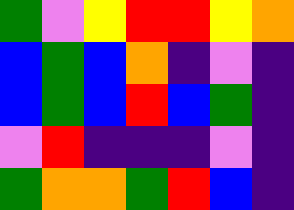[["green", "violet", "yellow", "red", "red", "yellow", "orange"], ["blue", "green", "blue", "orange", "indigo", "violet", "indigo"], ["blue", "green", "blue", "red", "blue", "green", "indigo"], ["violet", "red", "indigo", "indigo", "indigo", "violet", "indigo"], ["green", "orange", "orange", "green", "red", "blue", "indigo"]]